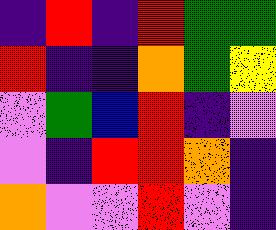[["indigo", "red", "indigo", "red", "green", "green"], ["red", "indigo", "indigo", "orange", "green", "yellow"], ["violet", "green", "blue", "red", "indigo", "violet"], ["violet", "indigo", "red", "red", "orange", "indigo"], ["orange", "violet", "violet", "red", "violet", "indigo"]]